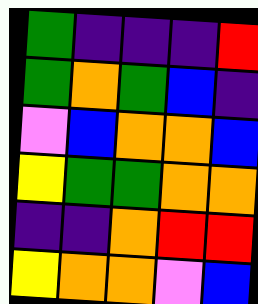[["green", "indigo", "indigo", "indigo", "red"], ["green", "orange", "green", "blue", "indigo"], ["violet", "blue", "orange", "orange", "blue"], ["yellow", "green", "green", "orange", "orange"], ["indigo", "indigo", "orange", "red", "red"], ["yellow", "orange", "orange", "violet", "blue"]]